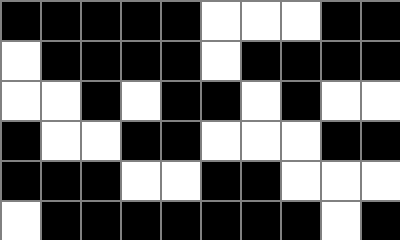[["black", "black", "black", "black", "black", "white", "white", "white", "black", "black"], ["white", "black", "black", "black", "black", "white", "black", "black", "black", "black"], ["white", "white", "black", "white", "black", "black", "white", "black", "white", "white"], ["black", "white", "white", "black", "black", "white", "white", "white", "black", "black"], ["black", "black", "black", "white", "white", "black", "black", "white", "white", "white"], ["white", "black", "black", "black", "black", "black", "black", "black", "white", "black"]]